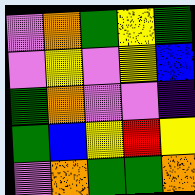[["violet", "orange", "green", "yellow", "green"], ["violet", "yellow", "violet", "yellow", "blue"], ["green", "orange", "violet", "violet", "indigo"], ["green", "blue", "yellow", "red", "yellow"], ["violet", "orange", "green", "green", "orange"]]